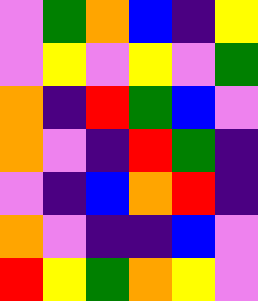[["violet", "green", "orange", "blue", "indigo", "yellow"], ["violet", "yellow", "violet", "yellow", "violet", "green"], ["orange", "indigo", "red", "green", "blue", "violet"], ["orange", "violet", "indigo", "red", "green", "indigo"], ["violet", "indigo", "blue", "orange", "red", "indigo"], ["orange", "violet", "indigo", "indigo", "blue", "violet"], ["red", "yellow", "green", "orange", "yellow", "violet"]]